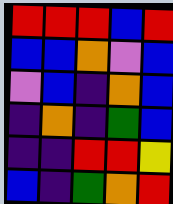[["red", "red", "red", "blue", "red"], ["blue", "blue", "orange", "violet", "blue"], ["violet", "blue", "indigo", "orange", "blue"], ["indigo", "orange", "indigo", "green", "blue"], ["indigo", "indigo", "red", "red", "yellow"], ["blue", "indigo", "green", "orange", "red"]]